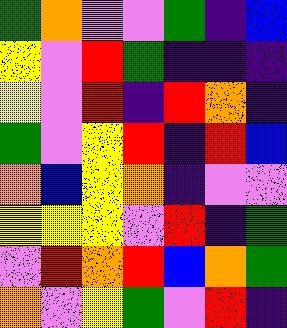[["green", "orange", "violet", "violet", "green", "indigo", "blue"], ["yellow", "violet", "red", "green", "indigo", "indigo", "indigo"], ["yellow", "violet", "red", "indigo", "red", "orange", "indigo"], ["green", "violet", "yellow", "red", "indigo", "red", "blue"], ["orange", "blue", "yellow", "orange", "indigo", "violet", "violet"], ["yellow", "yellow", "yellow", "violet", "red", "indigo", "green"], ["violet", "red", "orange", "red", "blue", "orange", "green"], ["orange", "violet", "yellow", "green", "violet", "red", "indigo"]]